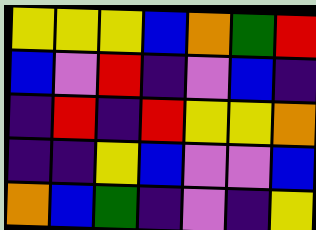[["yellow", "yellow", "yellow", "blue", "orange", "green", "red"], ["blue", "violet", "red", "indigo", "violet", "blue", "indigo"], ["indigo", "red", "indigo", "red", "yellow", "yellow", "orange"], ["indigo", "indigo", "yellow", "blue", "violet", "violet", "blue"], ["orange", "blue", "green", "indigo", "violet", "indigo", "yellow"]]